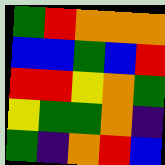[["green", "red", "orange", "orange", "orange"], ["blue", "blue", "green", "blue", "red"], ["red", "red", "yellow", "orange", "green"], ["yellow", "green", "green", "orange", "indigo"], ["green", "indigo", "orange", "red", "blue"]]